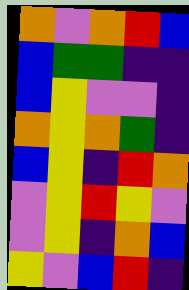[["orange", "violet", "orange", "red", "blue"], ["blue", "green", "green", "indigo", "indigo"], ["blue", "yellow", "violet", "violet", "indigo"], ["orange", "yellow", "orange", "green", "indigo"], ["blue", "yellow", "indigo", "red", "orange"], ["violet", "yellow", "red", "yellow", "violet"], ["violet", "yellow", "indigo", "orange", "blue"], ["yellow", "violet", "blue", "red", "indigo"]]